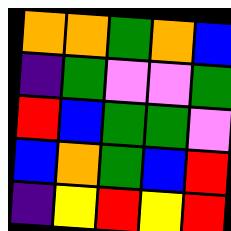[["orange", "orange", "green", "orange", "blue"], ["indigo", "green", "violet", "violet", "green"], ["red", "blue", "green", "green", "violet"], ["blue", "orange", "green", "blue", "red"], ["indigo", "yellow", "red", "yellow", "red"]]